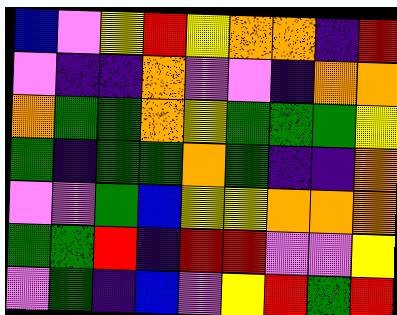[["blue", "violet", "yellow", "red", "yellow", "orange", "orange", "indigo", "red"], ["violet", "indigo", "indigo", "orange", "violet", "violet", "indigo", "orange", "orange"], ["orange", "green", "green", "orange", "yellow", "green", "green", "green", "yellow"], ["green", "indigo", "green", "green", "orange", "green", "indigo", "indigo", "orange"], ["violet", "violet", "green", "blue", "yellow", "yellow", "orange", "orange", "orange"], ["green", "green", "red", "indigo", "red", "red", "violet", "violet", "yellow"], ["violet", "green", "indigo", "blue", "violet", "yellow", "red", "green", "red"]]